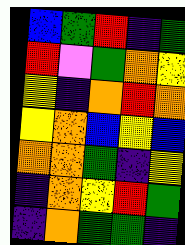[["blue", "green", "red", "indigo", "green"], ["red", "violet", "green", "orange", "yellow"], ["yellow", "indigo", "orange", "red", "orange"], ["yellow", "orange", "blue", "yellow", "blue"], ["orange", "orange", "green", "indigo", "yellow"], ["indigo", "orange", "yellow", "red", "green"], ["indigo", "orange", "green", "green", "indigo"]]